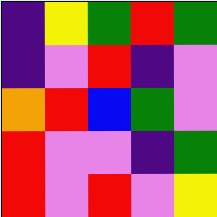[["indigo", "yellow", "green", "red", "green"], ["indigo", "violet", "red", "indigo", "violet"], ["orange", "red", "blue", "green", "violet"], ["red", "violet", "violet", "indigo", "green"], ["red", "violet", "red", "violet", "yellow"]]